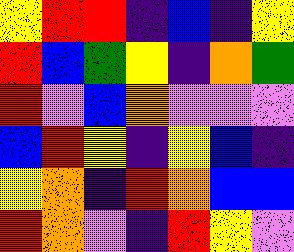[["yellow", "red", "red", "indigo", "blue", "indigo", "yellow"], ["red", "blue", "green", "yellow", "indigo", "orange", "green"], ["red", "violet", "blue", "orange", "violet", "violet", "violet"], ["blue", "red", "yellow", "indigo", "yellow", "blue", "indigo"], ["yellow", "orange", "indigo", "red", "orange", "blue", "blue"], ["red", "orange", "violet", "indigo", "red", "yellow", "violet"]]